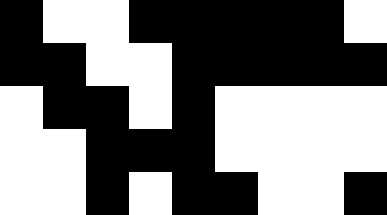[["black", "white", "white", "black", "black", "black", "black", "black", "white"], ["black", "black", "white", "white", "black", "black", "black", "black", "black"], ["white", "black", "black", "white", "black", "white", "white", "white", "white"], ["white", "white", "black", "black", "black", "white", "white", "white", "white"], ["white", "white", "black", "white", "black", "black", "white", "white", "black"]]